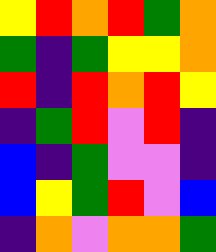[["yellow", "red", "orange", "red", "green", "orange"], ["green", "indigo", "green", "yellow", "yellow", "orange"], ["red", "indigo", "red", "orange", "red", "yellow"], ["indigo", "green", "red", "violet", "red", "indigo"], ["blue", "indigo", "green", "violet", "violet", "indigo"], ["blue", "yellow", "green", "red", "violet", "blue"], ["indigo", "orange", "violet", "orange", "orange", "green"]]